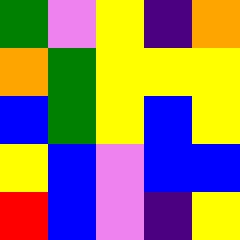[["green", "violet", "yellow", "indigo", "orange"], ["orange", "green", "yellow", "yellow", "yellow"], ["blue", "green", "yellow", "blue", "yellow"], ["yellow", "blue", "violet", "blue", "blue"], ["red", "blue", "violet", "indigo", "yellow"]]